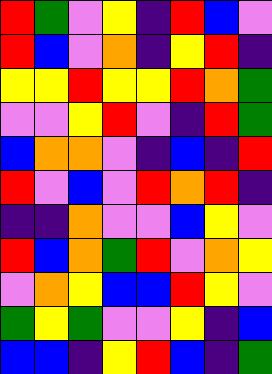[["red", "green", "violet", "yellow", "indigo", "red", "blue", "violet"], ["red", "blue", "violet", "orange", "indigo", "yellow", "red", "indigo"], ["yellow", "yellow", "red", "yellow", "yellow", "red", "orange", "green"], ["violet", "violet", "yellow", "red", "violet", "indigo", "red", "green"], ["blue", "orange", "orange", "violet", "indigo", "blue", "indigo", "red"], ["red", "violet", "blue", "violet", "red", "orange", "red", "indigo"], ["indigo", "indigo", "orange", "violet", "violet", "blue", "yellow", "violet"], ["red", "blue", "orange", "green", "red", "violet", "orange", "yellow"], ["violet", "orange", "yellow", "blue", "blue", "red", "yellow", "violet"], ["green", "yellow", "green", "violet", "violet", "yellow", "indigo", "blue"], ["blue", "blue", "indigo", "yellow", "red", "blue", "indigo", "green"]]